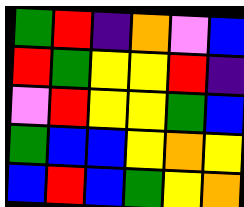[["green", "red", "indigo", "orange", "violet", "blue"], ["red", "green", "yellow", "yellow", "red", "indigo"], ["violet", "red", "yellow", "yellow", "green", "blue"], ["green", "blue", "blue", "yellow", "orange", "yellow"], ["blue", "red", "blue", "green", "yellow", "orange"]]